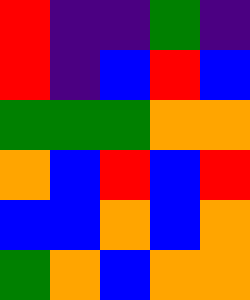[["red", "indigo", "indigo", "green", "indigo"], ["red", "indigo", "blue", "red", "blue"], ["green", "green", "green", "orange", "orange"], ["orange", "blue", "red", "blue", "red"], ["blue", "blue", "orange", "blue", "orange"], ["green", "orange", "blue", "orange", "orange"]]